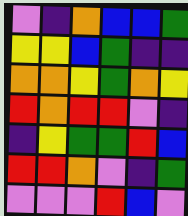[["violet", "indigo", "orange", "blue", "blue", "green"], ["yellow", "yellow", "blue", "green", "indigo", "indigo"], ["orange", "orange", "yellow", "green", "orange", "yellow"], ["red", "orange", "red", "red", "violet", "indigo"], ["indigo", "yellow", "green", "green", "red", "blue"], ["red", "red", "orange", "violet", "indigo", "green"], ["violet", "violet", "violet", "red", "blue", "violet"]]